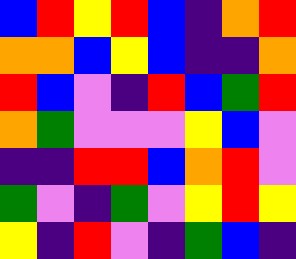[["blue", "red", "yellow", "red", "blue", "indigo", "orange", "red"], ["orange", "orange", "blue", "yellow", "blue", "indigo", "indigo", "orange"], ["red", "blue", "violet", "indigo", "red", "blue", "green", "red"], ["orange", "green", "violet", "violet", "violet", "yellow", "blue", "violet"], ["indigo", "indigo", "red", "red", "blue", "orange", "red", "violet"], ["green", "violet", "indigo", "green", "violet", "yellow", "red", "yellow"], ["yellow", "indigo", "red", "violet", "indigo", "green", "blue", "indigo"]]